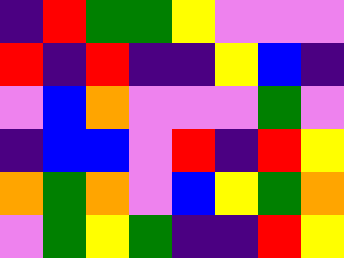[["indigo", "red", "green", "green", "yellow", "violet", "violet", "violet"], ["red", "indigo", "red", "indigo", "indigo", "yellow", "blue", "indigo"], ["violet", "blue", "orange", "violet", "violet", "violet", "green", "violet"], ["indigo", "blue", "blue", "violet", "red", "indigo", "red", "yellow"], ["orange", "green", "orange", "violet", "blue", "yellow", "green", "orange"], ["violet", "green", "yellow", "green", "indigo", "indigo", "red", "yellow"]]